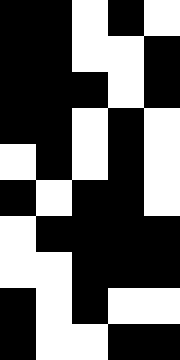[["black", "black", "white", "black", "white"], ["black", "black", "white", "white", "black"], ["black", "black", "black", "white", "black"], ["black", "black", "white", "black", "white"], ["white", "black", "white", "black", "white"], ["black", "white", "black", "black", "white"], ["white", "black", "black", "black", "black"], ["white", "white", "black", "black", "black"], ["black", "white", "black", "white", "white"], ["black", "white", "white", "black", "black"]]